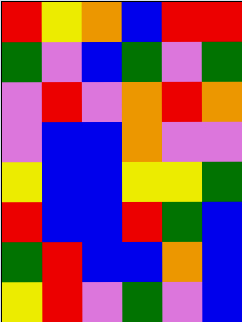[["red", "yellow", "orange", "blue", "red", "red"], ["green", "violet", "blue", "green", "violet", "green"], ["violet", "red", "violet", "orange", "red", "orange"], ["violet", "blue", "blue", "orange", "violet", "violet"], ["yellow", "blue", "blue", "yellow", "yellow", "green"], ["red", "blue", "blue", "red", "green", "blue"], ["green", "red", "blue", "blue", "orange", "blue"], ["yellow", "red", "violet", "green", "violet", "blue"]]